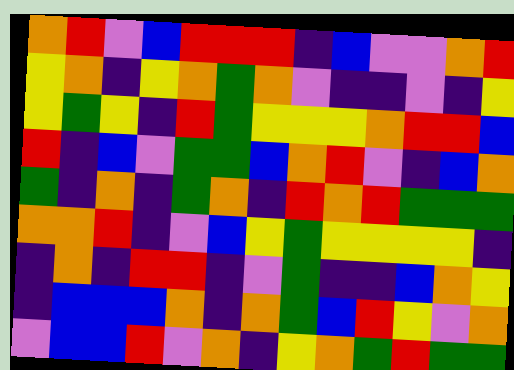[["orange", "red", "violet", "blue", "red", "red", "red", "indigo", "blue", "violet", "violet", "orange", "red"], ["yellow", "orange", "indigo", "yellow", "orange", "green", "orange", "violet", "indigo", "indigo", "violet", "indigo", "yellow"], ["yellow", "green", "yellow", "indigo", "red", "green", "yellow", "yellow", "yellow", "orange", "red", "red", "blue"], ["red", "indigo", "blue", "violet", "green", "green", "blue", "orange", "red", "violet", "indigo", "blue", "orange"], ["green", "indigo", "orange", "indigo", "green", "orange", "indigo", "red", "orange", "red", "green", "green", "green"], ["orange", "orange", "red", "indigo", "violet", "blue", "yellow", "green", "yellow", "yellow", "yellow", "yellow", "indigo"], ["indigo", "orange", "indigo", "red", "red", "indigo", "violet", "green", "indigo", "indigo", "blue", "orange", "yellow"], ["indigo", "blue", "blue", "blue", "orange", "indigo", "orange", "green", "blue", "red", "yellow", "violet", "orange"], ["violet", "blue", "blue", "red", "violet", "orange", "indigo", "yellow", "orange", "green", "red", "green", "green"]]